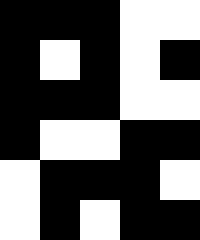[["black", "black", "black", "white", "white"], ["black", "white", "black", "white", "black"], ["black", "black", "black", "white", "white"], ["black", "white", "white", "black", "black"], ["white", "black", "black", "black", "white"], ["white", "black", "white", "black", "black"]]